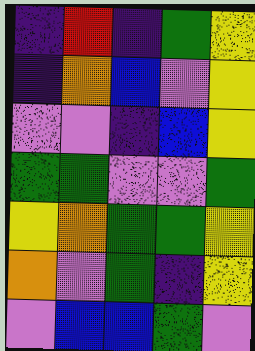[["indigo", "red", "indigo", "green", "yellow"], ["indigo", "orange", "blue", "violet", "yellow"], ["violet", "violet", "indigo", "blue", "yellow"], ["green", "green", "violet", "violet", "green"], ["yellow", "orange", "green", "green", "yellow"], ["orange", "violet", "green", "indigo", "yellow"], ["violet", "blue", "blue", "green", "violet"]]